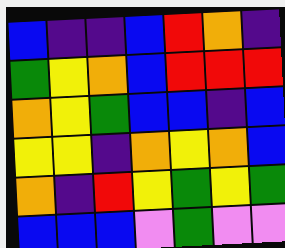[["blue", "indigo", "indigo", "blue", "red", "orange", "indigo"], ["green", "yellow", "orange", "blue", "red", "red", "red"], ["orange", "yellow", "green", "blue", "blue", "indigo", "blue"], ["yellow", "yellow", "indigo", "orange", "yellow", "orange", "blue"], ["orange", "indigo", "red", "yellow", "green", "yellow", "green"], ["blue", "blue", "blue", "violet", "green", "violet", "violet"]]